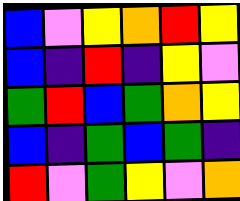[["blue", "violet", "yellow", "orange", "red", "yellow"], ["blue", "indigo", "red", "indigo", "yellow", "violet"], ["green", "red", "blue", "green", "orange", "yellow"], ["blue", "indigo", "green", "blue", "green", "indigo"], ["red", "violet", "green", "yellow", "violet", "orange"]]